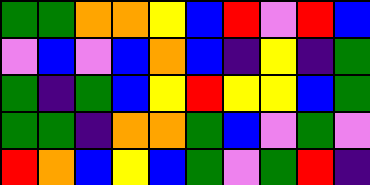[["green", "green", "orange", "orange", "yellow", "blue", "red", "violet", "red", "blue"], ["violet", "blue", "violet", "blue", "orange", "blue", "indigo", "yellow", "indigo", "green"], ["green", "indigo", "green", "blue", "yellow", "red", "yellow", "yellow", "blue", "green"], ["green", "green", "indigo", "orange", "orange", "green", "blue", "violet", "green", "violet"], ["red", "orange", "blue", "yellow", "blue", "green", "violet", "green", "red", "indigo"]]